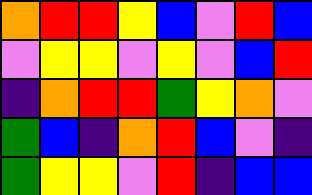[["orange", "red", "red", "yellow", "blue", "violet", "red", "blue"], ["violet", "yellow", "yellow", "violet", "yellow", "violet", "blue", "red"], ["indigo", "orange", "red", "red", "green", "yellow", "orange", "violet"], ["green", "blue", "indigo", "orange", "red", "blue", "violet", "indigo"], ["green", "yellow", "yellow", "violet", "red", "indigo", "blue", "blue"]]